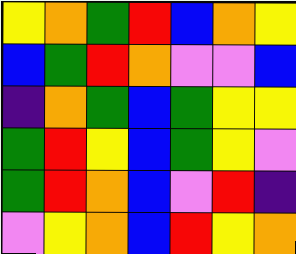[["yellow", "orange", "green", "red", "blue", "orange", "yellow"], ["blue", "green", "red", "orange", "violet", "violet", "blue"], ["indigo", "orange", "green", "blue", "green", "yellow", "yellow"], ["green", "red", "yellow", "blue", "green", "yellow", "violet"], ["green", "red", "orange", "blue", "violet", "red", "indigo"], ["violet", "yellow", "orange", "blue", "red", "yellow", "orange"]]